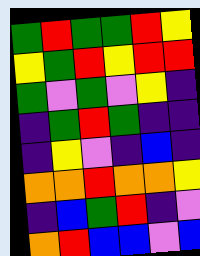[["green", "red", "green", "green", "red", "yellow"], ["yellow", "green", "red", "yellow", "red", "red"], ["green", "violet", "green", "violet", "yellow", "indigo"], ["indigo", "green", "red", "green", "indigo", "indigo"], ["indigo", "yellow", "violet", "indigo", "blue", "indigo"], ["orange", "orange", "red", "orange", "orange", "yellow"], ["indigo", "blue", "green", "red", "indigo", "violet"], ["orange", "red", "blue", "blue", "violet", "blue"]]